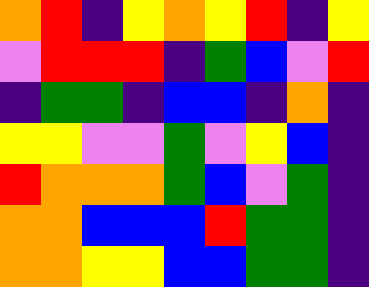[["orange", "red", "indigo", "yellow", "orange", "yellow", "red", "indigo", "yellow"], ["violet", "red", "red", "red", "indigo", "green", "blue", "violet", "red"], ["indigo", "green", "green", "indigo", "blue", "blue", "indigo", "orange", "indigo"], ["yellow", "yellow", "violet", "violet", "green", "violet", "yellow", "blue", "indigo"], ["red", "orange", "orange", "orange", "green", "blue", "violet", "green", "indigo"], ["orange", "orange", "blue", "blue", "blue", "red", "green", "green", "indigo"], ["orange", "orange", "yellow", "yellow", "blue", "blue", "green", "green", "indigo"]]